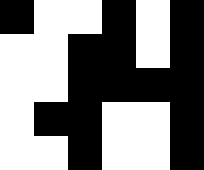[["black", "white", "white", "black", "white", "black"], ["white", "white", "black", "black", "white", "black"], ["white", "white", "black", "black", "black", "black"], ["white", "black", "black", "white", "white", "black"], ["white", "white", "black", "white", "white", "black"]]